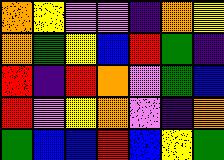[["orange", "yellow", "violet", "violet", "indigo", "orange", "yellow"], ["orange", "green", "yellow", "blue", "red", "green", "indigo"], ["red", "indigo", "red", "orange", "violet", "green", "blue"], ["red", "violet", "yellow", "orange", "violet", "indigo", "orange"], ["green", "blue", "blue", "red", "blue", "yellow", "green"]]